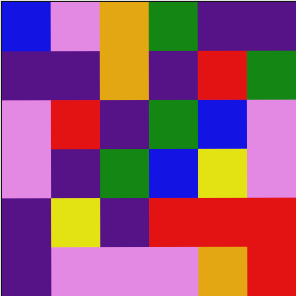[["blue", "violet", "orange", "green", "indigo", "indigo"], ["indigo", "indigo", "orange", "indigo", "red", "green"], ["violet", "red", "indigo", "green", "blue", "violet"], ["violet", "indigo", "green", "blue", "yellow", "violet"], ["indigo", "yellow", "indigo", "red", "red", "red"], ["indigo", "violet", "violet", "violet", "orange", "red"]]